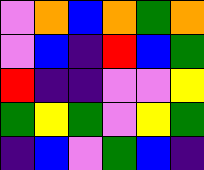[["violet", "orange", "blue", "orange", "green", "orange"], ["violet", "blue", "indigo", "red", "blue", "green"], ["red", "indigo", "indigo", "violet", "violet", "yellow"], ["green", "yellow", "green", "violet", "yellow", "green"], ["indigo", "blue", "violet", "green", "blue", "indigo"]]